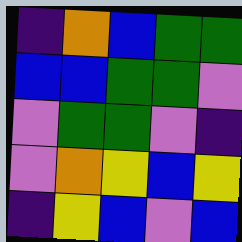[["indigo", "orange", "blue", "green", "green"], ["blue", "blue", "green", "green", "violet"], ["violet", "green", "green", "violet", "indigo"], ["violet", "orange", "yellow", "blue", "yellow"], ["indigo", "yellow", "blue", "violet", "blue"]]